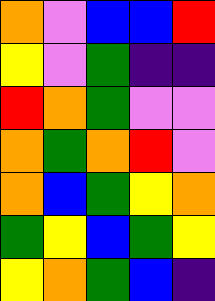[["orange", "violet", "blue", "blue", "red"], ["yellow", "violet", "green", "indigo", "indigo"], ["red", "orange", "green", "violet", "violet"], ["orange", "green", "orange", "red", "violet"], ["orange", "blue", "green", "yellow", "orange"], ["green", "yellow", "blue", "green", "yellow"], ["yellow", "orange", "green", "blue", "indigo"]]